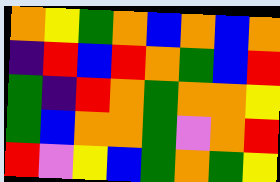[["orange", "yellow", "green", "orange", "blue", "orange", "blue", "orange"], ["indigo", "red", "blue", "red", "orange", "green", "blue", "red"], ["green", "indigo", "red", "orange", "green", "orange", "orange", "yellow"], ["green", "blue", "orange", "orange", "green", "violet", "orange", "red"], ["red", "violet", "yellow", "blue", "green", "orange", "green", "yellow"]]